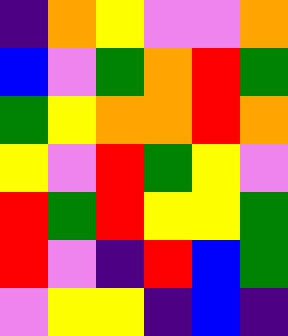[["indigo", "orange", "yellow", "violet", "violet", "orange"], ["blue", "violet", "green", "orange", "red", "green"], ["green", "yellow", "orange", "orange", "red", "orange"], ["yellow", "violet", "red", "green", "yellow", "violet"], ["red", "green", "red", "yellow", "yellow", "green"], ["red", "violet", "indigo", "red", "blue", "green"], ["violet", "yellow", "yellow", "indigo", "blue", "indigo"]]